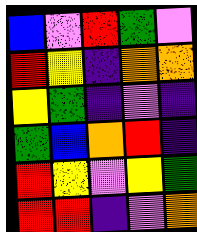[["blue", "violet", "red", "green", "violet"], ["red", "yellow", "indigo", "orange", "orange"], ["yellow", "green", "indigo", "violet", "indigo"], ["green", "blue", "orange", "red", "indigo"], ["red", "yellow", "violet", "yellow", "green"], ["red", "red", "indigo", "violet", "orange"]]